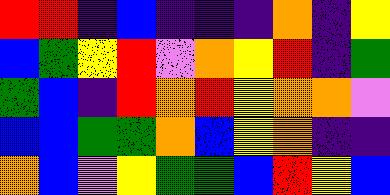[["red", "red", "indigo", "blue", "indigo", "indigo", "indigo", "orange", "indigo", "yellow"], ["blue", "green", "yellow", "red", "violet", "orange", "yellow", "red", "indigo", "green"], ["green", "blue", "indigo", "red", "orange", "red", "yellow", "orange", "orange", "violet"], ["blue", "blue", "green", "green", "orange", "blue", "yellow", "orange", "indigo", "indigo"], ["orange", "blue", "violet", "yellow", "green", "green", "blue", "red", "yellow", "blue"]]